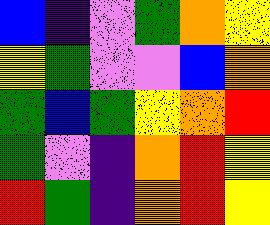[["blue", "indigo", "violet", "green", "orange", "yellow"], ["yellow", "green", "violet", "violet", "blue", "orange"], ["green", "blue", "green", "yellow", "orange", "red"], ["green", "violet", "indigo", "orange", "red", "yellow"], ["red", "green", "indigo", "orange", "red", "yellow"]]